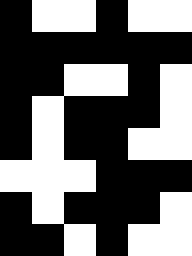[["black", "white", "white", "black", "white", "white"], ["black", "black", "black", "black", "black", "black"], ["black", "black", "white", "white", "black", "white"], ["black", "white", "black", "black", "black", "white"], ["black", "white", "black", "black", "white", "white"], ["white", "white", "white", "black", "black", "black"], ["black", "white", "black", "black", "black", "white"], ["black", "black", "white", "black", "white", "white"]]